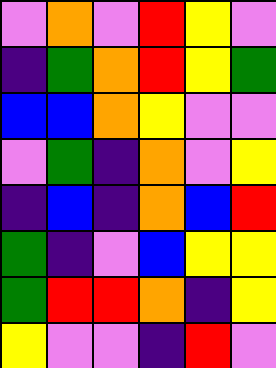[["violet", "orange", "violet", "red", "yellow", "violet"], ["indigo", "green", "orange", "red", "yellow", "green"], ["blue", "blue", "orange", "yellow", "violet", "violet"], ["violet", "green", "indigo", "orange", "violet", "yellow"], ["indigo", "blue", "indigo", "orange", "blue", "red"], ["green", "indigo", "violet", "blue", "yellow", "yellow"], ["green", "red", "red", "orange", "indigo", "yellow"], ["yellow", "violet", "violet", "indigo", "red", "violet"]]